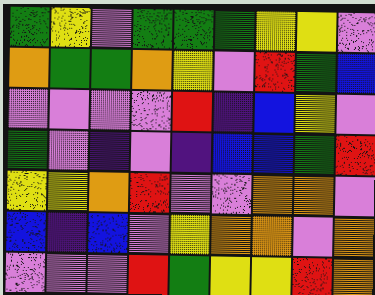[["green", "yellow", "violet", "green", "green", "green", "yellow", "yellow", "violet"], ["orange", "green", "green", "orange", "yellow", "violet", "red", "green", "blue"], ["violet", "violet", "violet", "violet", "red", "indigo", "blue", "yellow", "violet"], ["green", "violet", "indigo", "violet", "indigo", "blue", "blue", "green", "red"], ["yellow", "yellow", "orange", "red", "violet", "violet", "orange", "orange", "violet"], ["blue", "indigo", "blue", "violet", "yellow", "orange", "orange", "violet", "orange"], ["violet", "violet", "violet", "red", "green", "yellow", "yellow", "red", "orange"]]